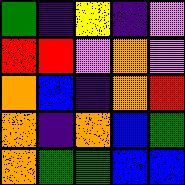[["green", "indigo", "yellow", "indigo", "violet"], ["red", "red", "violet", "orange", "violet"], ["orange", "blue", "indigo", "orange", "red"], ["orange", "indigo", "orange", "blue", "green"], ["orange", "green", "green", "blue", "blue"]]